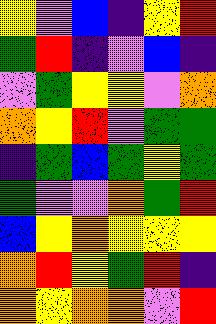[["yellow", "violet", "blue", "indigo", "yellow", "red"], ["green", "red", "indigo", "violet", "blue", "indigo"], ["violet", "green", "yellow", "yellow", "violet", "orange"], ["orange", "yellow", "red", "violet", "green", "green"], ["indigo", "green", "blue", "green", "yellow", "green"], ["green", "violet", "violet", "orange", "green", "red"], ["blue", "yellow", "orange", "yellow", "yellow", "yellow"], ["orange", "red", "yellow", "green", "red", "indigo"], ["orange", "yellow", "orange", "orange", "violet", "red"]]